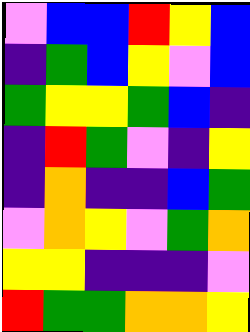[["violet", "blue", "blue", "red", "yellow", "blue"], ["indigo", "green", "blue", "yellow", "violet", "blue"], ["green", "yellow", "yellow", "green", "blue", "indigo"], ["indigo", "red", "green", "violet", "indigo", "yellow"], ["indigo", "orange", "indigo", "indigo", "blue", "green"], ["violet", "orange", "yellow", "violet", "green", "orange"], ["yellow", "yellow", "indigo", "indigo", "indigo", "violet"], ["red", "green", "green", "orange", "orange", "yellow"]]